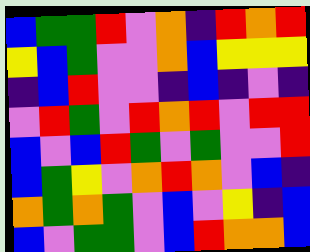[["blue", "green", "green", "red", "violet", "orange", "indigo", "red", "orange", "red"], ["yellow", "blue", "green", "violet", "violet", "orange", "blue", "yellow", "yellow", "yellow"], ["indigo", "blue", "red", "violet", "violet", "indigo", "blue", "indigo", "violet", "indigo"], ["violet", "red", "green", "violet", "red", "orange", "red", "violet", "red", "red"], ["blue", "violet", "blue", "red", "green", "violet", "green", "violet", "violet", "red"], ["blue", "green", "yellow", "violet", "orange", "red", "orange", "violet", "blue", "indigo"], ["orange", "green", "orange", "green", "violet", "blue", "violet", "yellow", "indigo", "blue"], ["blue", "violet", "green", "green", "violet", "blue", "red", "orange", "orange", "blue"]]